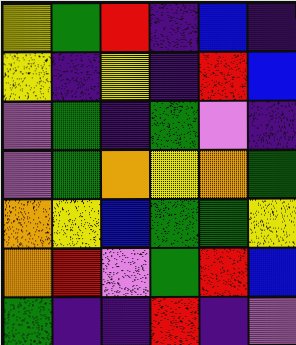[["yellow", "green", "red", "indigo", "blue", "indigo"], ["yellow", "indigo", "yellow", "indigo", "red", "blue"], ["violet", "green", "indigo", "green", "violet", "indigo"], ["violet", "green", "orange", "yellow", "orange", "green"], ["orange", "yellow", "blue", "green", "green", "yellow"], ["orange", "red", "violet", "green", "red", "blue"], ["green", "indigo", "indigo", "red", "indigo", "violet"]]